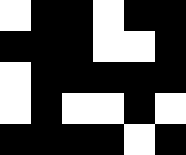[["white", "black", "black", "white", "black", "black"], ["black", "black", "black", "white", "white", "black"], ["white", "black", "black", "black", "black", "black"], ["white", "black", "white", "white", "black", "white"], ["black", "black", "black", "black", "white", "black"]]